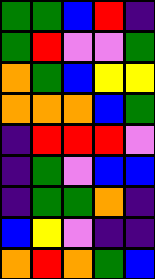[["green", "green", "blue", "red", "indigo"], ["green", "red", "violet", "violet", "green"], ["orange", "green", "blue", "yellow", "yellow"], ["orange", "orange", "orange", "blue", "green"], ["indigo", "red", "red", "red", "violet"], ["indigo", "green", "violet", "blue", "blue"], ["indigo", "green", "green", "orange", "indigo"], ["blue", "yellow", "violet", "indigo", "indigo"], ["orange", "red", "orange", "green", "blue"]]